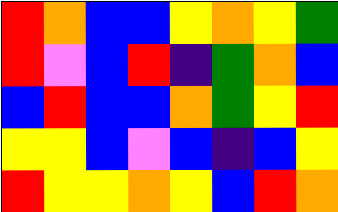[["red", "orange", "blue", "blue", "yellow", "orange", "yellow", "green"], ["red", "violet", "blue", "red", "indigo", "green", "orange", "blue"], ["blue", "red", "blue", "blue", "orange", "green", "yellow", "red"], ["yellow", "yellow", "blue", "violet", "blue", "indigo", "blue", "yellow"], ["red", "yellow", "yellow", "orange", "yellow", "blue", "red", "orange"]]